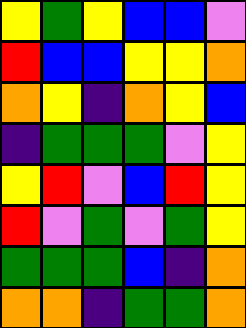[["yellow", "green", "yellow", "blue", "blue", "violet"], ["red", "blue", "blue", "yellow", "yellow", "orange"], ["orange", "yellow", "indigo", "orange", "yellow", "blue"], ["indigo", "green", "green", "green", "violet", "yellow"], ["yellow", "red", "violet", "blue", "red", "yellow"], ["red", "violet", "green", "violet", "green", "yellow"], ["green", "green", "green", "blue", "indigo", "orange"], ["orange", "orange", "indigo", "green", "green", "orange"]]